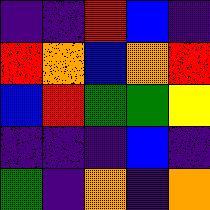[["indigo", "indigo", "red", "blue", "indigo"], ["red", "orange", "blue", "orange", "red"], ["blue", "red", "green", "green", "yellow"], ["indigo", "indigo", "indigo", "blue", "indigo"], ["green", "indigo", "orange", "indigo", "orange"]]